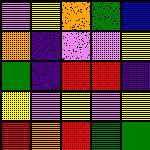[["violet", "yellow", "orange", "green", "blue"], ["orange", "indigo", "violet", "violet", "yellow"], ["green", "indigo", "red", "red", "indigo"], ["yellow", "violet", "yellow", "violet", "yellow"], ["red", "orange", "red", "green", "green"]]